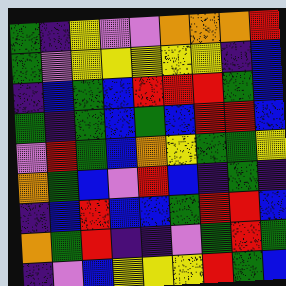[["green", "indigo", "yellow", "violet", "violet", "orange", "orange", "orange", "red"], ["green", "violet", "yellow", "yellow", "yellow", "yellow", "yellow", "indigo", "blue"], ["indigo", "blue", "green", "blue", "red", "red", "red", "green", "blue"], ["green", "indigo", "green", "blue", "green", "blue", "red", "red", "blue"], ["violet", "red", "green", "blue", "orange", "yellow", "green", "green", "yellow"], ["orange", "green", "blue", "violet", "red", "blue", "indigo", "green", "indigo"], ["indigo", "blue", "red", "blue", "blue", "green", "red", "red", "blue"], ["orange", "green", "red", "indigo", "indigo", "violet", "green", "red", "green"], ["indigo", "violet", "blue", "yellow", "yellow", "yellow", "red", "green", "blue"]]